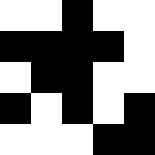[["white", "white", "black", "white", "white"], ["black", "black", "black", "black", "white"], ["white", "black", "black", "white", "white"], ["black", "white", "black", "white", "black"], ["white", "white", "white", "black", "black"]]